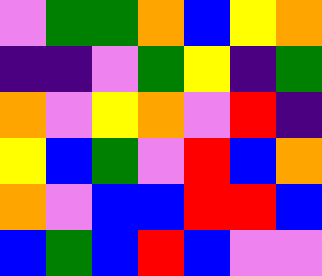[["violet", "green", "green", "orange", "blue", "yellow", "orange"], ["indigo", "indigo", "violet", "green", "yellow", "indigo", "green"], ["orange", "violet", "yellow", "orange", "violet", "red", "indigo"], ["yellow", "blue", "green", "violet", "red", "blue", "orange"], ["orange", "violet", "blue", "blue", "red", "red", "blue"], ["blue", "green", "blue", "red", "blue", "violet", "violet"]]